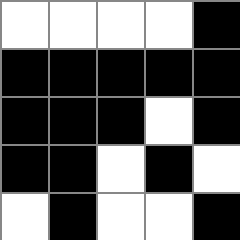[["white", "white", "white", "white", "black"], ["black", "black", "black", "black", "black"], ["black", "black", "black", "white", "black"], ["black", "black", "white", "black", "white"], ["white", "black", "white", "white", "black"]]